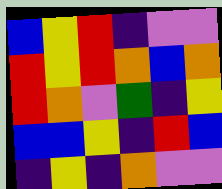[["blue", "yellow", "red", "indigo", "violet", "violet"], ["red", "yellow", "red", "orange", "blue", "orange"], ["red", "orange", "violet", "green", "indigo", "yellow"], ["blue", "blue", "yellow", "indigo", "red", "blue"], ["indigo", "yellow", "indigo", "orange", "violet", "violet"]]